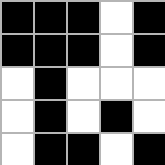[["black", "black", "black", "white", "black"], ["black", "black", "black", "white", "black"], ["white", "black", "white", "white", "white"], ["white", "black", "white", "black", "white"], ["white", "black", "black", "white", "black"]]